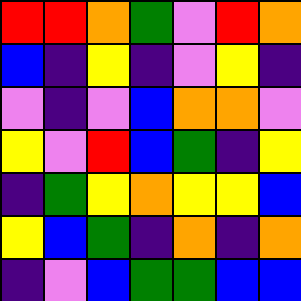[["red", "red", "orange", "green", "violet", "red", "orange"], ["blue", "indigo", "yellow", "indigo", "violet", "yellow", "indigo"], ["violet", "indigo", "violet", "blue", "orange", "orange", "violet"], ["yellow", "violet", "red", "blue", "green", "indigo", "yellow"], ["indigo", "green", "yellow", "orange", "yellow", "yellow", "blue"], ["yellow", "blue", "green", "indigo", "orange", "indigo", "orange"], ["indigo", "violet", "blue", "green", "green", "blue", "blue"]]